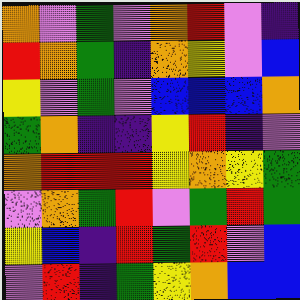[["orange", "violet", "green", "violet", "orange", "red", "violet", "indigo"], ["red", "orange", "green", "indigo", "orange", "yellow", "violet", "blue"], ["yellow", "violet", "green", "violet", "blue", "blue", "blue", "orange"], ["green", "orange", "indigo", "indigo", "yellow", "red", "indigo", "violet"], ["orange", "red", "red", "red", "yellow", "orange", "yellow", "green"], ["violet", "orange", "green", "red", "violet", "green", "red", "green"], ["yellow", "blue", "indigo", "red", "green", "red", "violet", "blue"], ["violet", "red", "indigo", "green", "yellow", "orange", "blue", "blue"]]